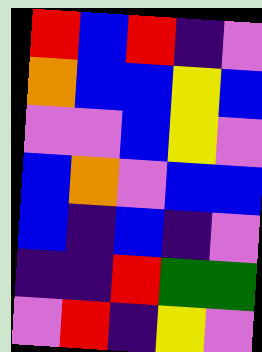[["red", "blue", "red", "indigo", "violet"], ["orange", "blue", "blue", "yellow", "blue"], ["violet", "violet", "blue", "yellow", "violet"], ["blue", "orange", "violet", "blue", "blue"], ["blue", "indigo", "blue", "indigo", "violet"], ["indigo", "indigo", "red", "green", "green"], ["violet", "red", "indigo", "yellow", "violet"]]